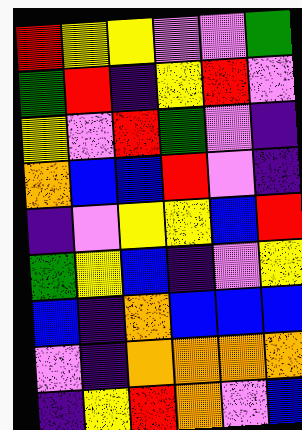[["red", "yellow", "yellow", "violet", "violet", "green"], ["green", "red", "indigo", "yellow", "red", "violet"], ["yellow", "violet", "red", "green", "violet", "indigo"], ["orange", "blue", "blue", "red", "violet", "indigo"], ["indigo", "violet", "yellow", "yellow", "blue", "red"], ["green", "yellow", "blue", "indigo", "violet", "yellow"], ["blue", "indigo", "orange", "blue", "blue", "blue"], ["violet", "indigo", "orange", "orange", "orange", "orange"], ["indigo", "yellow", "red", "orange", "violet", "blue"]]